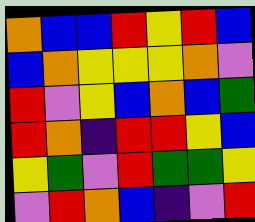[["orange", "blue", "blue", "red", "yellow", "red", "blue"], ["blue", "orange", "yellow", "yellow", "yellow", "orange", "violet"], ["red", "violet", "yellow", "blue", "orange", "blue", "green"], ["red", "orange", "indigo", "red", "red", "yellow", "blue"], ["yellow", "green", "violet", "red", "green", "green", "yellow"], ["violet", "red", "orange", "blue", "indigo", "violet", "red"]]